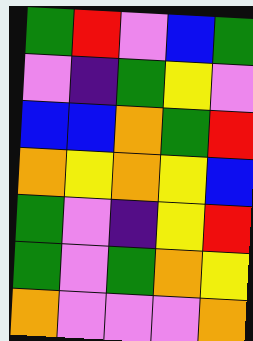[["green", "red", "violet", "blue", "green"], ["violet", "indigo", "green", "yellow", "violet"], ["blue", "blue", "orange", "green", "red"], ["orange", "yellow", "orange", "yellow", "blue"], ["green", "violet", "indigo", "yellow", "red"], ["green", "violet", "green", "orange", "yellow"], ["orange", "violet", "violet", "violet", "orange"]]